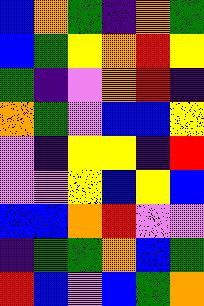[["blue", "orange", "green", "indigo", "orange", "green"], ["blue", "green", "yellow", "orange", "red", "yellow"], ["green", "indigo", "violet", "orange", "red", "indigo"], ["orange", "green", "violet", "blue", "blue", "yellow"], ["violet", "indigo", "yellow", "yellow", "indigo", "red"], ["violet", "violet", "yellow", "blue", "yellow", "blue"], ["blue", "blue", "orange", "red", "violet", "violet"], ["indigo", "green", "green", "orange", "blue", "green"], ["red", "blue", "violet", "blue", "green", "orange"]]